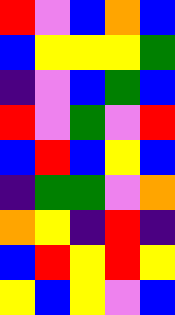[["red", "violet", "blue", "orange", "blue"], ["blue", "yellow", "yellow", "yellow", "green"], ["indigo", "violet", "blue", "green", "blue"], ["red", "violet", "green", "violet", "red"], ["blue", "red", "blue", "yellow", "blue"], ["indigo", "green", "green", "violet", "orange"], ["orange", "yellow", "indigo", "red", "indigo"], ["blue", "red", "yellow", "red", "yellow"], ["yellow", "blue", "yellow", "violet", "blue"]]